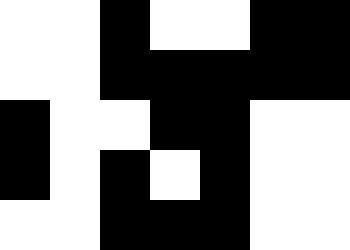[["white", "white", "black", "white", "white", "black", "black"], ["white", "white", "black", "black", "black", "black", "black"], ["black", "white", "white", "black", "black", "white", "white"], ["black", "white", "black", "white", "black", "white", "white"], ["white", "white", "black", "black", "black", "white", "white"]]